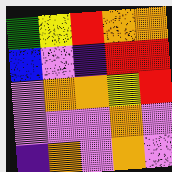[["green", "yellow", "red", "orange", "orange"], ["blue", "violet", "indigo", "red", "red"], ["violet", "orange", "orange", "yellow", "red"], ["violet", "violet", "violet", "orange", "violet"], ["indigo", "orange", "violet", "orange", "violet"]]